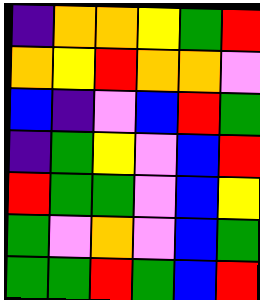[["indigo", "orange", "orange", "yellow", "green", "red"], ["orange", "yellow", "red", "orange", "orange", "violet"], ["blue", "indigo", "violet", "blue", "red", "green"], ["indigo", "green", "yellow", "violet", "blue", "red"], ["red", "green", "green", "violet", "blue", "yellow"], ["green", "violet", "orange", "violet", "blue", "green"], ["green", "green", "red", "green", "blue", "red"]]